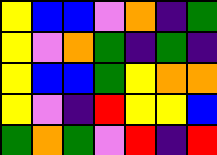[["yellow", "blue", "blue", "violet", "orange", "indigo", "green"], ["yellow", "violet", "orange", "green", "indigo", "green", "indigo"], ["yellow", "blue", "blue", "green", "yellow", "orange", "orange"], ["yellow", "violet", "indigo", "red", "yellow", "yellow", "blue"], ["green", "orange", "green", "violet", "red", "indigo", "red"]]